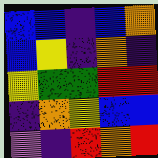[["blue", "blue", "indigo", "blue", "orange"], ["blue", "yellow", "indigo", "orange", "indigo"], ["yellow", "green", "green", "red", "red"], ["indigo", "orange", "yellow", "blue", "blue"], ["violet", "indigo", "red", "orange", "red"]]